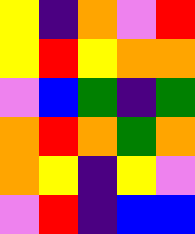[["yellow", "indigo", "orange", "violet", "red"], ["yellow", "red", "yellow", "orange", "orange"], ["violet", "blue", "green", "indigo", "green"], ["orange", "red", "orange", "green", "orange"], ["orange", "yellow", "indigo", "yellow", "violet"], ["violet", "red", "indigo", "blue", "blue"]]